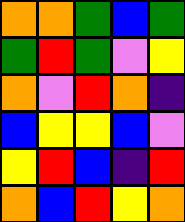[["orange", "orange", "green", "blue", "green"], ["green", "red", "green", "violet", "yellow"], ["orange", "violet", "red", "orange", "indigo"], ["blue", "yellow", "yellow", "blue", "violet"], ["yellow", "red", "blue", "indigo", "red"], ["orange", "blue", "red", "yellow", "orange"]]